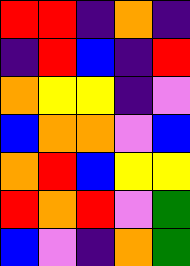[["red", "red", "indigo", "orange", "indigo"], ["indigo", "red", "blue", "indigo", "red"], ["orange", "yellow", "yellow", "indigo", "violet"], ["blue", "orange", "orange", "violet", "blue"], ["orange", "red", "blue", "yellow", "yellow"], ["red", "orange", "red", "violet", "green"], ["blue", "violet", "indigo", "orange", "green"]]